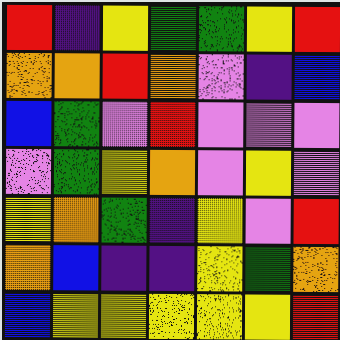[["red", "indigo", "yellow", "green", "green", "yellow", "red"], ["orange", "orange", "red", "orange", "violet", "indigo", "blue"], ["blue", "green", "violet", "red", "violet", "violet", "violet"], ["violet", "green", "yellow", "orange", "violet", "yellow", "violet"], ["yellow", "orange", "green", "indigo", "yellow", "violet", "red"], ["orange", "blue", "indigo", "indigo", "yellow", "green", "orange"], ["blue", "yellow", "yellow", "yellow", "yellow", "yellow", "red"]]